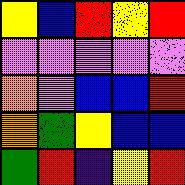[["yellow", "blue", "red", "yellow", "red"], ["violet", "violet", "violet", "violet", "violet"], ["orange", "violet", "blue", "blue", "red"], ["orange", "green", "yellow", "blue", "blue"], ["green", "red", "indigo", "yellow", "red"]]